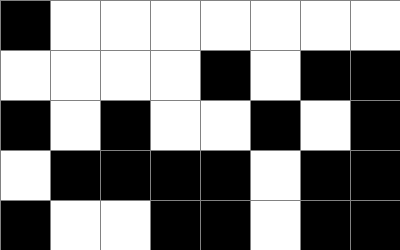[["black", "white", "white", "white", "white", "white", "white", "white"], ["white", "white", "white", "white", "black", "white", "black", "black"], ["black", "white", "black", "white", "white", "black", "white", "black"], ["white", "black", "black", "black", "black", "white", "black", "black"], ["black", "white", "white", "black", "black", "white", "black", "black"]]